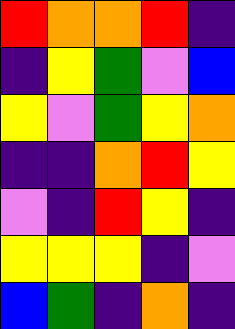[["red", "orange", "orange", "red", "indigo"], ["indigo", "yellow", "green", "violet", "blue"], ["yellow", "violet", "green", "yellow", "orange"], ["indigo", "indigo", "orange", "red", "yellow"], ["violet", "indigo", "red", "yellow", "indigo"], ["yellow", "yellow", "yellow", "indigo", "violet"], ["blue", "green", "indigo", "orange", "indigo"]]